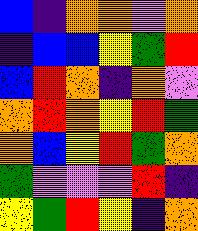[["blue", "indigo", "orange", "orange", "violet", "orange"], ["indigo", "blue", "blue", "yellow", "green", "red"], ["blue", "red", "orange", "indigo", "orange", "violet"], ["orange", "red", "orange", "yellow", "red", "green"], ["orange", "blue", "yellow", "red", "green", "orange"], ["green", "violet", "violet", "violet", "red", "indigo"], ["yellow", "green", "red", "yellow", "indigo", "orange"]]